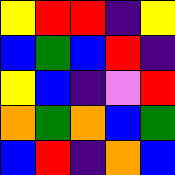[["yellow", "red", "red", "indigo", "yellow"], ["blue", "green", "blue", "red", "indigo"], ["yellow", "blue", "indigo", "violet", "red"], ["orange", "green", "orange", "blue", "green"], ["blue", "red", "indigo", "orange", "blue"]]